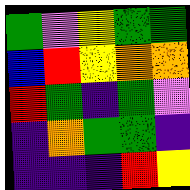[["green", "violet", "yellow", "green", "green"], ["blue", "red", "yellow", "orange", "orange"], ["red", "green", "indigo", "green", "violet"], ["indigo", "orange", "green", "green", "indigo"], ["indigo", "indigo", "indigo", "red", "yellow"]]